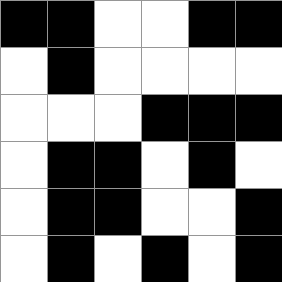[["black", "black", "white", "white", "black", "black"], ["white", "black", "white", "white", "white", "white"], ["white", "white", "white", "black", "black", "black"], ["white", "black", "black", "white", "black", "white"], ["white", "black", "black", "white", "white", "black"], ["white", "black", "white", "black", "white", "black"]]